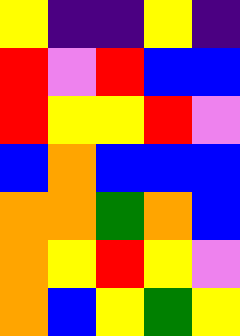[["yellow", "indigo", "indigo", "yellow", "indigo"], ["red", "violet", "red", "blue", "blue"], ["red", "yellow", "yellow", "red", "violet"], ["blue", "orange", "blue", "blue", "blue"], ["orange", "orange", "green", "orange", "blue"], ["orange", "yellow", "red", "yellow", "violet"], ["orange", "blue", "yellow", "green", "yellow"]]